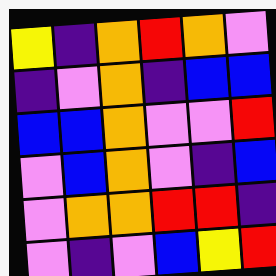[["yellow", "indigo", "orange", "red", "orange", "violet"], ["indigo", "violet", "orange", "indigo", "blue", "blue"], ["blue", "blue", "orange", "violet", "violet", "red"], ["violet", "blue", "orange", "violet", "indigo", "blue"], ["violet", "orange", "orange", "red", "red", "indigo"], ["violet", "indigo", "violet", "blue", "yellow", "red"]]